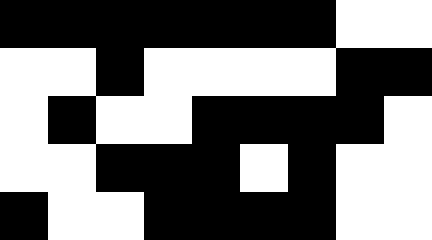[["black", "black", "black", "black", "black", "black", "black", "white", "white"], ["white", "white", "black", "white", "white", "white", "white", "black", "black"], ["white", "black", "white", "white", "black", "black", "black", "black", "white"], ["white", "white", "black", "black", "black", "white", "black", "white", "white"], ["black", "white", "white", "black", "black", "black", "black", "white", "white"]]